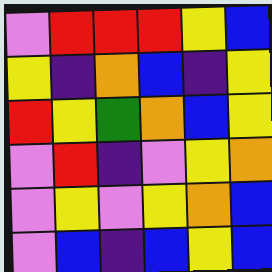[["violet", "red", "red", "red", "yellow", "blue"], ["yellow", "indigo", "orange", "blue", "indigo", "yellow"], ["red", "yellow", "green", "orange", "blue", "yellow"], ["violet", "red", "indigo", "violet", "yellow", "orange"], ["violet", "yellow", "violet", "yellow", "orange", "blue"], ["violet", "blue", "indigo", "blue", "yellow", "blue"]]